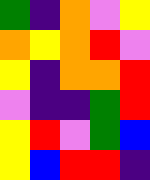[["green", "indigo", "orange", "violet", "yellow"], ["orange", "yellow", "orange", "red", "violet"], ["yellow", "indigo", "orange", "orange", "red"], ["violet", "indigo", "indigo", "green", "red"], ["yellow", "red", "violet", "green", "blue"], ["yellow", "blue", "red", "red", "indigo"]]